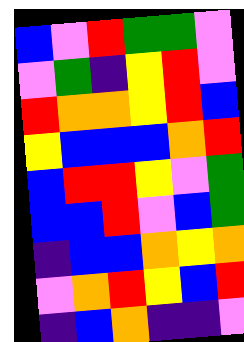[["blue", "violet", "red", "green", "green", "violet"], ["violet", "green", "indigo", "yellow", "red", "violet"], ["red", "orange", "orange", "yellow", "red", "blue"], ["yellow", "blue", "blue", "blue", "orange", "red"], ["blue", "red", "red", "yellow", "violet", "green"], ["blue", "blue", "red", "violet", "blue", "green"], ["indigo", "blue", "blue", "orange", "yellow", "orange"], ["violet", "orange", "red", "yellow", "blue", "red"], ["indigo", "blue", "orange", "indigo", "indigo", "violet"]]